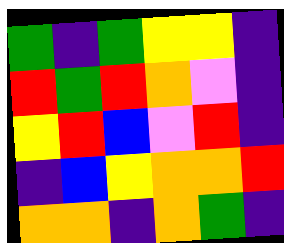[["green", "indigo", "green", "yellow", "yellow", "indigo"], ["red", "green", "red", "orange", "violet", "indigo"], ["yellow", "red", "blue", "violet", "red", "indigo"], ["indigo", "blue", "yellow", "orange", "orange", "red"], ["orange", "orange", "indigo", "orange", "green", "indigo"]]